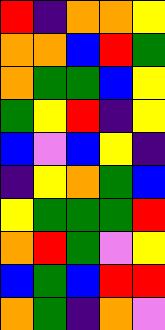[["red", "indigo", "orange", "orange", "yellow"], ["orange", "orange", "blue", "red", "green"], ["orange", "green", "green", "blue", "yellow"], ["green", "yellow", "red", "indigo", "yellow"], ["blue", "violet", "blue", "yellow", "indigo"], ["indigo", "yellow", "orange", "green", "blue"], ["yellow", "green", "green", "green", "red"], ["orange", "red", "green", "violet", "yellow"], ["blue", "green", "blue", "red", "red"], ["orange", "green", "indigo", "orange", "violet"]]